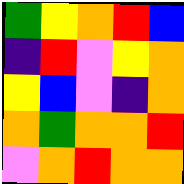[["green", "yellow", "orange", "red", "blue"], ["indigo", "red", "violet", "yellow", "orange"], ["yellow", "blue", "violet", "indigo", "orange"], ["orange", "green", "orange", "orange", "red"], ["violet", "orange", "red", "orange", "orange"]]